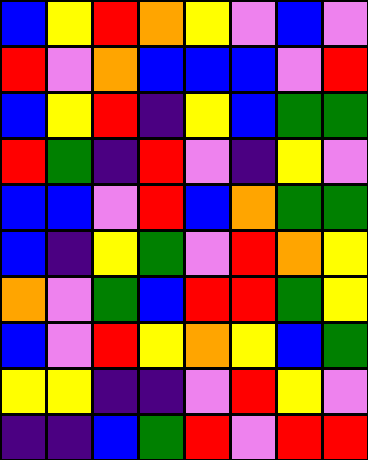[["blue", "yellow", "red", "orange", "yellow", "violet", "blue", "violet"], ["red", "violet", "orange", "blue", "blue", "blue", "violet", "red"], ["blue", "yellow", "red", "indigo", "yellow", "blue", "green", "green"], ["red", "green", "indigo", "red", "violet", "indigo", "yellow", "violet"], ["blue", "blue", "violet", "red", "blue", "orange", "green", "green"], ["blue", "indigo", "yellow", "green", "violet", "red", "orange", "yellow"], ["orange", "violet", "green", "blue", "red", "red", "green", "yellow"], ["blue", "violet", "red", "yellow", "orange", "yellow", "blue", "green"], ["yellow", "yellow", "indigo", "indigo", "violet", "red", "yellow", "violet"], ["indigo", "indigo", "blue", "green", "red", "violet", "red", "red"]]